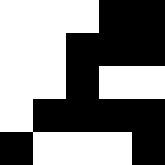[["white", "white", "white", "black", "black"], ["white", "white", "black", "black", "black"], ["white", "white", "black", "white", "white"], ["white", "black", "black", "black", "black"], ["black", "white", "white", "white", "black"]]